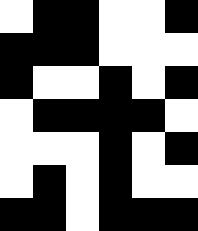[["white", "black", "black", "white", "white", "black"], ["black", "black", "black", "white", "white", "white"], ["black", "white", "white", "black", "white", "black"], ["white", "black", "black", "black", "black", "white"], ["white", "white", "white", "black", "white", "black"], ["white", "black", "white", "black", "white", "white"], ["black", "black", "white", "black", "black", "black"]]